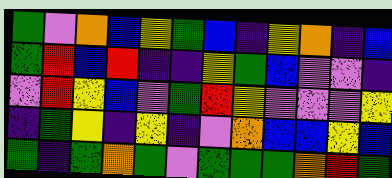[["green", "violet", "orange", "blue", "yellow", "green", "blue", "indigo", "yellow", "orange", "indigo", "blue"], ["green", "red", "blue", "red", "indigo", "indigo", "yellow", "green", "blue", "violet", "violet", "indigo"], ["violet", "red", "yellow", "blue", "violet", "green", "red", "yellow", "violet", "violet", "violet", "yellow"], ["indigo", "green", "yellow", "indigo", "yellow", "indigo", "violet", "orange", "blue", "blue", "yellow", "blue"], ["green", "indigo", "green", "orange", "green", "violet", "green", "green", "green", "orange", "red", "green"]]